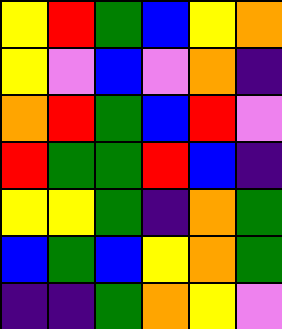[["yellow", "red", "green", "blue", "yellow", "orange"], ["yellow", "violet", "blue", "violet", "orange", "indigo"], ["orange", "red", "green", "blue", "red", "violet"], ["red", "green", "green", "red", "blue", "indigo"], ["yellow", "yellow", "green", "indigo", "orange", "green"], ["blue", "green", "blue", "yellow", "orange", "green"], ["indigo", "indigo", "green", "orange", "yellow", "violet"]]